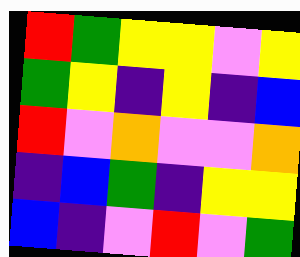[["red", "green", "yellow", "yellow", "violet", "yellow"], ["green", "yellow", "indigo", "yellow", "indigo", "blue"], ["red", "violet", "orange", "violet", "violet", "orange"], ["indigo", "blue", "green", "indigo", "yellow", "yellow"], ["blue", "indigo", "violet", "red", "violet", "green"]]